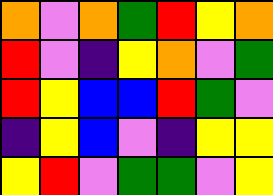[["orange", "violet", "orange", "green", "red", "yellow", "orange"], ["red", "violet", "indigo", "yellow", "orange", "violet", "green"], ["red", "yellow", "blue", "blue", "red", "green", "violet"], ["indigo", "yellow", "blue", "violet", "indigo", "yellow", "yellow"], ["yellow", "red", "violet", "green", "green", "violet", "yellow"]]